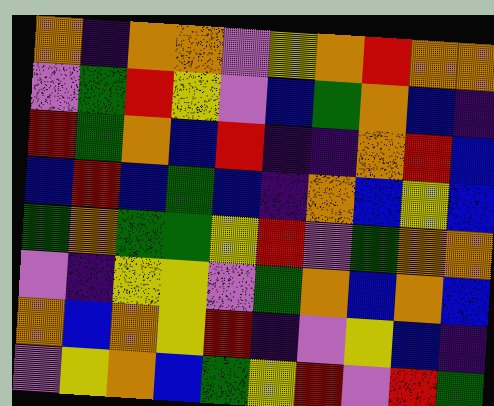[["orange", "indigo", "orange", "orange", "violet", "yellow", "orange", "red", "orange", "orange"], ["violet", "green", "red", "yellow", "violet", "blue", "green", "orange", "blue", "indigo"], ["red", "green", "orange", "blue", "red", "indigo", "indigo", "orange", "red", "blue"], ["blue", "red", "blue", "green", "blue", "indigo", "orange", "blue", "yellow", "blue"], ["green", "orange", "green", "green", "yellow", "red", "violet", "green", "orange", "orange"], ["violet", "indigo", "yellow", "yellow", "violet", "green", "orange", "blue", "orange", "blue"], ["orange", "blue", "orange", "yellow", "red", "indigo", "violet", "yellow", "blue", "indigo"], ["violet", "yellow", "orange", "blue", "green", "yellow", "red", "violet", "red", "green"]]